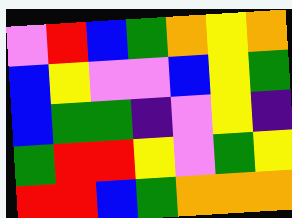[["violet", "red", "blue", "green", "orange", "yellow", "orange"], ["blue", "yellow", "violet", "violet", "blue", "yellow", "green"], ["blue", "green", "green", "indigo", "violet", "yellow", "indigo"], ["green", "red", "red", "yellow", "violet", "green", "yellow"], ["red", "red", "blue", "green", "orange", "orange", "orange"]]